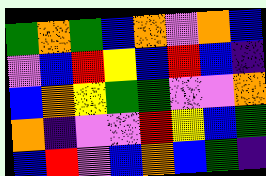[["green", "orange", "green", "blue", "orange", "violet", "orange", "blue"], ["violet", "blue", "red", "yellow", "blue", "red", "blue", "indigo"], ["blue", "orange", "yellow", "green", "green", "violet", "violet", "orange"], ["orange", "indigo", "violet", "violet", "red", "yellow", "blue", "green"], ["blue", "red", "violet", "blue", "orange", "blue", "green", "indigo"]]